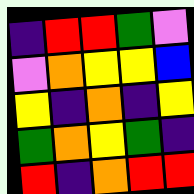[["indigo", "red", "red", "green", "violet"], ["violet", "orange", "yellow", "yellow", "blue"], ["yellow", "indigo", "orange", "indigo", "yellow"], ["green", "orange", "yellow", "green", "indigo"], ["red", "indigo", "orange", "red", "red"]]